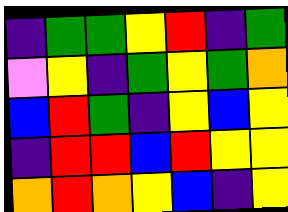[["indigo", "green", "green", "yellow", "red", "indigo", "green"], ["violet", "yellow", "indigo", "green", "yellow", "green", "orange"], ["blue", "red", "green", "indigo", "yellow", "blue", "yellow"], ["indigo", "red", "red", "blue", "red", "yellow", "yellow"], ["orange", "red", "orange", "yellow", "blue", "indigo", "yellow"]]